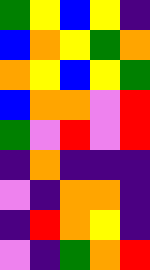[["green", "yellow", "blue", "yellow", "indigo"], ["blue", "orange", "yellow", "green", "orange"], ["orange", "yellow", "blue", "yellow", "green"], ["blue", "orange", "orange", "violet", "red"], ["green", "violet", "red", "violet", "red"], ["indigo", "orange", "indigo", "indigo", "indigo"], ["violet", "indigo", "orange", "orange", "indigo"], ["indigo", "red", "orange", "yellow", "indigo"], ["violet", "indigo", "green", "orange", "red"]]